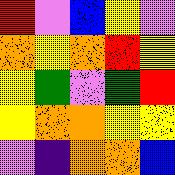[["red", "violet", "blue", "yellow", "violet"], ["orange", "yellow", "orange", "red", "yellow"], ["yellow", "green", "violet", "green", "red"], ["yellow", "orange", "orange", "yellow", "yellow"], ["violet", "indigo", "orange", "orange", "blue"]]